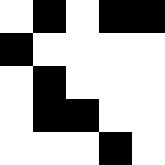[["white", "black", "white", "black", "black"], ["black", "white", "white", "white", "white"], ["white", "black", "white", "white", "white"], ["white", "black", "black", "white", "white"], ["white", "white", "white", "black", "white"]]